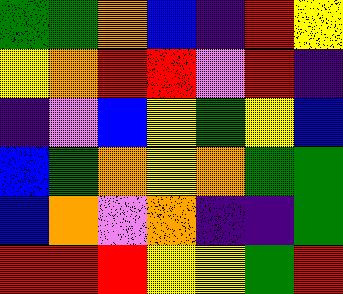[["green", "green", "orange", "blue", "indigo", "red", "yellow"], ["yellow", "orange", "red", "red", "violet", "red", "indigo"], ["indigo", "violet", "blue", "yellow", "green", "yellow", "blue"], ["blue", "green", "orange", "yellow", "orange", "green", "green"], ["blue", "orange", "violet", "orange", "indigo", "indigo", "green"], ["red", "red", "red", "yellow", "yellow", "green", "red"]]